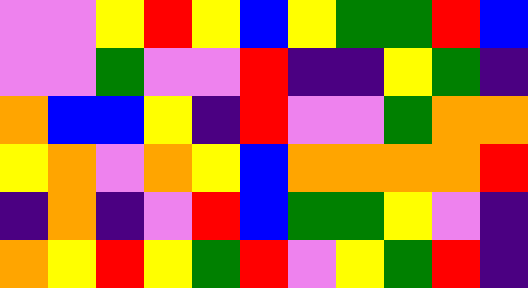[["violet", "violet", "yellow", "red", "yellow", "blue", "yellow", "green", "green", "red", "blue"], ["violet", "violet", "green", "violet", "violet", "red", "indigo", "indigo", "yellow", "green", "indigo"], ["orange", "blue", "blue", "yellow", "indigo", "red", "violet", "violet", "green", "orange", "orange"], ["yellow", "orange", "violet", "orange", "yellow", "blue", "orange", "orange", "orange", "orange", "red"], ["indigo", "orange", "indigo", "violet", "red", "blue", "green", "green", "yellow", "violet", "indigo"], ["orange", "yellow", "red", "yellow", "green", "red", "violet", "yellow", "green", "red", "indigo"]]